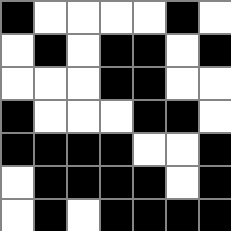[["black", "white", "white", "white", "white", "black", "white"], ["white", "black", "white", "black", "black", "white", "black"], ["white", "white", "white", "black", "black", "white", "white"], ["black", "white", "white", "white", "black", "black", "white"], ["black", "black", "black", "black", "white", "white", "black"], ["white", "black", "black", "black", "black", "white", "black"], ["white", "black", "white", "black", "black", "black", "black"]]